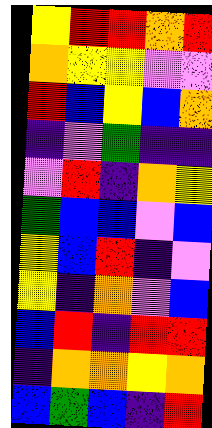[["yellow", "red", "red", "orange", "red"], ["orange", "yellow", "yellow", "violet", "violet"], ["red", "blue", "yellow", "blue", "orange"], ["indigo", "violet", "green", "indigo", "indigo"], ["violet", "red", "indigo", "orange", "yellow"], ["green", "blue", "blue", "violet", "blue"], ["yellow", "blue", "red", "indigo", "violet"], ["yellow", "indigo", "orange", "violet", "blue"], ["blue", "red", "indigo", "red", "red"], ["indigo", "orange", "orange", "yellow", "orange"], ["blue", "green", "blue", "indigo", "red"]]